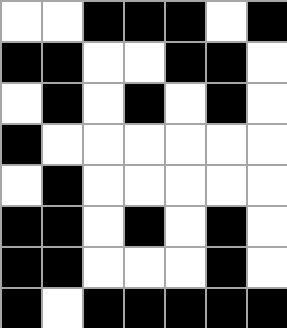[["white", "white", "black", "black", "black", "white", "black"], ["black", "black", "white", "white", "black", "black", "white"], ["white", "black", "white", "black", "white", "black", "white"], ["black", "white", "white", "white", "white", "white", "white"], ["white", "black", "white", "white", "white", "white", "white"], ["black", "black", "white", "black", "white", "black", "white"], ["black", "black", "white", "white", "white", "black", "white"], ["black", "white", "black", "black", "black", "black", "black"]]